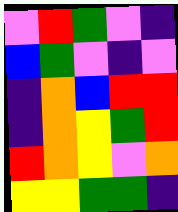[["violet", "red", "green", "violet", "indigo"], ["blue", "green", "violet", "indigo", "violet"], ["indigo", "orange", "blue", "red", "red"], ["indigo", "orange", "yellow", "green", "red"], ["red", "orange", "yellow", "violet", "orange"], ["yellow", "yellow", "green", "green", "indigo"]]